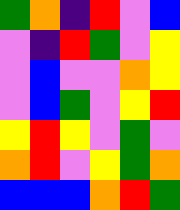[["green", "orange", "indigo", "red", "violet", "blue"], ["violet", "indigo", "red", "green", "violet", "yellow"], ["violet", "blue", "violet", "violet", "orange", "yellow"], ["violet", "blue", "green", "violet", "yellow", "red"], ["yellow", "red", "yellow", "violet", "green", "violet"], ["orange", "red", "violet", "yellow", "green", "orange"], ["blue", "blue", "blue", "orange", "red", "green"]]